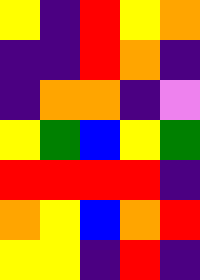[["yellow", "indigo", "red", "yellow", "orange"], ["indigo", "indigo", "red", "orange", "indigo"], ["indigo", "orange", "orange", "indigo", "violet"], ["yellow", "green", "blue", "yellow", "green"], ["red", "red", "red", "red", "indigo"], ["orange", "yellow", "blue", "orange", "red"], ["yellow", "yellow", "indigo", "red", "indigo"]]